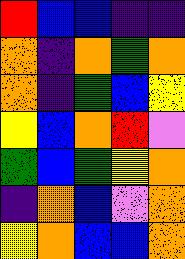[["red", "blue", "blue", "indigo", "indigo"], ["orange", "indigo", "orange", "green", "orange"], ["orange", "indigo", "green", "blue", "yellow"], ["yellow", "blue", "orange", "red", "violet"], ["green", "blue", "green", "yellow", "orange"], ["indigo", "orange", "blue", "violet", "orange"], ["yellow", "orange", "blue", "blue", "orange"]]